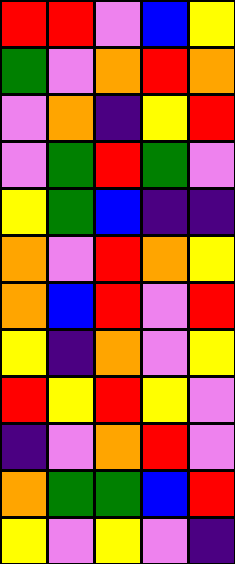[["red", "red", "violet", "blue", "yellow"], ["green", "violet", "orange", "red", "orange"], ["violet", "orange", "indigo", "yellow", "red"], ["violet", "green", "red", "green", "violet"], ["yellow", "green", "blue", "indigo", "indigo"], ["orange", "violet", "red", "orange", "yellow"], ["orange", "blue", "red", "violet", "red"], ["yellow", "indigo", "orange", "violet", "yellow"], ["red", "yellow", "red", "yellow", "violet"], ["indigo", "violet", "orange", "red", "violet"], ["orange", "green", "green", "blue", "red"], ["yellow", "violet", "yellow", "violet", "indigo"]]